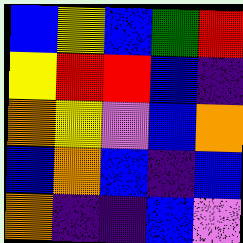[["blue", "yellow", "blue", "green", "red"], ["yellow", "red", "red", "blue", "indigo"], ["orange", "yellow", "violet", "blue", "orange"], ["blue", "orange", "blue", "indigo", "blue"], ["orange", "indigo", "indigo", "blue", "violet"]]